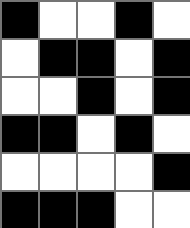[["black", "white", "white", "black", "white"], ["white", "black", "black", "white", "black"], ["white", "white", "black", "white", "black"], ["black", "black", "white", "black", "white"], ["white", "white", "white", "white", "black"], ["black", "black", "black", "white", "white"]]